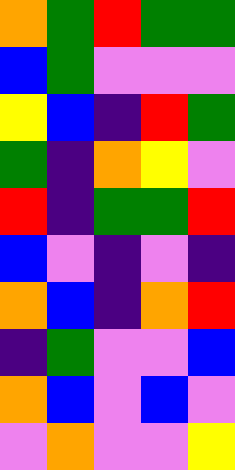[["orange", "green", "red", "green", "green"], ["blue", "green", "violet", "violet", "violet"], ["yellow", "blue", "indigo", "red", "green"], ["green", "indigo", "orange", "yellow", "violet"], ["red", "indigo", "green", "green", "red"], ["blue", "violet", "indigo", "violet", "indigo"], ["orange", "blue", "indigo", "orange", "red"], ["indigo", "green", "violet", "violet", "blue"], ["orange", "blue", "violet", "blue", "violet"], ["violet", "orange", "violet", "violet", "yellow"]]